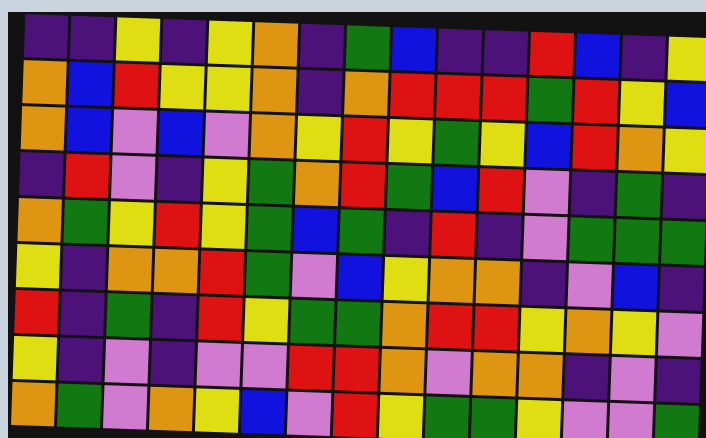[["indigo", "indigo", "yellow", "indigo", "yellow", "orange", "indigo", "green", "blue", "indigo", "indigo", "red", "blue", "indigo", "yellow"], ["orange", "blue", "red", "yellow", "yellow", "orange", "indigo", "orange", "red", "red", "red", "green", "red", "yellow", "blue"], ["orange", "blue", "violet", "blue", "violet", "orange", "yellow", "red", "yellow", "green", "yellow", "blue", "red", "orange", "yellow"], ["indigo", "red", "violet", "indigo", "yellow", "green", "orange", "red", "green", "blue", "red", "violet", "indigo", "green", "indigo"], ["orange", "green", "yellow", "red", "yellow", "green", "blue", "green", "indigo", "red", "indigo", "violet", "green", "green", "green"], ["yellow", "indigo", "orange", "orange", "red", "green", "violet", "blue", "yellow", "orange", "orange", "indigo", "violet", "blue", "indigo"], ["red", "indigo", "green", "indigo", "red", "yellow", "green", "green", "orange", "red", "red", "yellow", "orange", "yellow", "violet"], ["yellow", "indigo", "violet", "indigo", "violet", "violet", "red", "red", "orange", "violet", "orange", "orange", "indigo", "violet", "indigo"], ["orange", "green", "violet", "orange", "yellow", "blue", "violet", "red", "yellow", "green", "green", "yellow", "violet", "violet", "green"]]